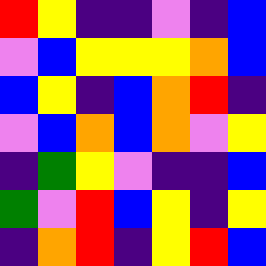[["red", "yellow", "indigo", "indigo", "violet", "indigo", "blue"], ["violet", "blue", "yellow", "yellow", "yellow", "orange", "blue"], ["blue", "yellow", "indigo", "blue", "orange", "red", "indigo"], ["violet", "blue", "orange", "blue", "orange", "violet", "yellow"], ["indigo", "green", "yellow", "violet", "indigo", "indigo", "blue"], ["green", "violet", "red", "blue", "yellow", "indigo", "yellow"], ["indigo", "orange", "red", "indigo", "yellow", "red", "blue"]]